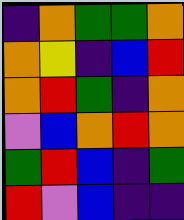[["indigo", "orange", "green", "green", "orange"], ["orange", "yellow", "indigo", "blue", "red"], ["orange", "red", "green", "indigo", "orange"], ["violet", "blue", "orange", "red", "orange"], ["green", "red", "blue", "indigo", "green"], ["red", "violet", "blue", "indigo", "indigo"]]